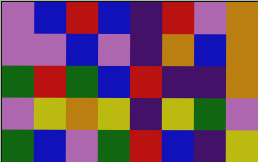[["violet", "blue", "red", "blue", "indigo", "red", "violet", "orange"], ["violet", "violet", "blue", "violet", "indigo", "orange", "blue", "orange"], ["green", "red", "green", "blue", "red", "indigo", "indigo", "orange"], ["violet", "yellow", "orange", "yellow", "indigo", "yellow", "green", "violet"], ["green", "blue", "violet", "green", "red", "blue", "indigo", "yellow"]]